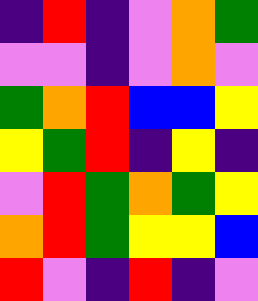[["indigo", "red", "indigo", "violet", "orange", "green"], ["violet", "violet", "indigo", "violet", "orange", "violet"], ["green", "orange", "red", "blue", "blue", "yellow"], ["yellow", "green", "red", "indigo", "yellow", "indigo"], ["violet", "red", "green", "orange", "green", "yellow"], ["orange", "red", "green", "yellow", "yellow", "blue"], ["red", "violet", "indigo", "red", "indigo", "violet"]]